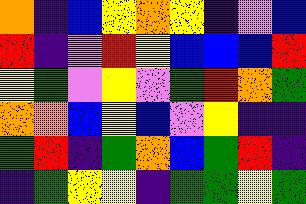[["orange", "indigo", "blue", "yellow", "orange", "yellow", "indigo", "violet", "blue"], ["red", "indigo", "violet", "red", "yellow", "blue", "blue", "blue", "red"], ["yellow", "green", "violet", "yellow", "violet", "green", "red", "orange", "green"], ["orange", "orange", "blue", "yellow", "blue", "violet", "yellow", "indigo", "indigo"], ["green", "red", "indigo", "green", "orange", "blue", "green", "red", "indigo"], ["indigo", "green", "yellow", "yellow", "indigo", "green", "green", "yellow", "green"]]